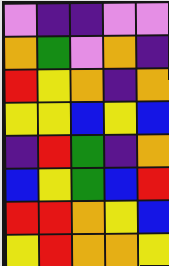[["violet", "indigo", "indigo", "violet", "violet"], ["orange", "green", "violet", "orange", "indigo"], ["red", "yellow", "orange", "indigo", "orange"], ["yellow", "yellow", "blue", "yellow", "blue"], ["indigo", "red", "green", "indigo", "orange"], ["blue", "yellow", "green", "blue", "red"], ["red", "red", "orange", "yellow", "blue"], ["yellow", "red", "orange", "orange", "yellow"]]